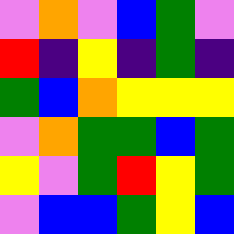[["violet", "orange", "violet", "blue", "green", "violet"], ["red", "indigo", "yellow", "indigo", "green", "indigo"], ["green", "blue", "orange", "yellow", "yellow", "yellow"], ["violet", "orange", "green", "green", "blue", "green"], ["yellow", "violet", "green", "red", "yellow", "green"], ["violet", "blue", "blue", "green", "yellow", "blue"]]